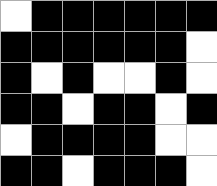[["white", "black", "black", "black", "black", "black", "black"], ["black", "black", "black", "black", "black", "black", "white"], ["black", "white", "black", "white", "white", "black", "white"], ["black", "black", "white", "black", "black", "white", "black"], ["white", "black", "black", "black", "black", "white", "white"], ["black", "black", "white", "black", "black", "black", "white"]]